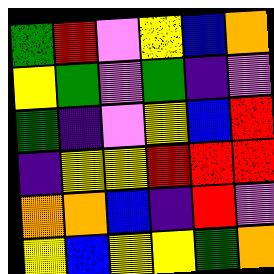[["green", "red", "violet", "yellow", "blue", "orange"], ["yellow", "green", "violet", "green", "indigo", "violet"], ["green", "indigo", "violet", "yellow", "blue", "red"], ["indigo", "yellow", "yellow", "red", "red", "red"], ["orange", "orange", "blue", "indigo", "red", "violet"], ["yellow", "blue", "yellow", "yellow", "green", "orange"]]